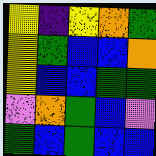[["yellow", "indigo", "yellow", "orange", "green"], ["yellow", "green", "blue", "blue", "orange"], ["yellow", "blue", "blue", "green", "green"], ["violet", "orange", "green", "blue", "violet"], ["green", "blue", "green", "blue", "blue"]]